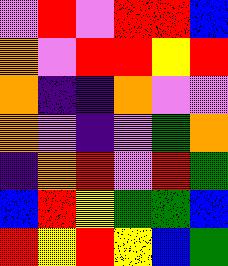[["violet", "red", "violet", "red", "red", "blue"], ["orange", "violet", "red", "red", "yellow", "red"], ["orange", "indigo", "indigo", "orange", "violet", "violet"], ["orange", "violet", "indigo", "violet", "green", "orange"], ["indigo", "orange", "red", "violet", "red", "green"], ["blue", "red", "yellow", "green", "green", "blue"], ["red", "yellow", "red", "yellow", "blue", "green"]]